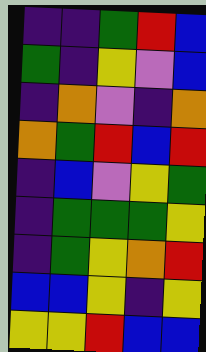[["indigo", "indigo", "green", "red", "blue"], ["green", "indigo", "yellow", "violet", "blue"], ["indigo", "orange", "violet", "indigo", "orange"], ["orange", "green", "red", "blue", "red"], ["indigo", "blue", "violet", "yellow", "green"], ["indigo", "green", "green", "green", "yellow"], ["indigo", "green", "yellow", "orange", "red"], ["blue", "blue", "yellow", "indigo", "yellow"], ["yellow", "yellow", "red", "blue", "blue"]]